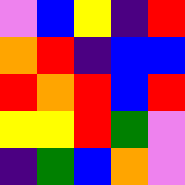[["violet", "blue", "yellow", "indigo", "red"], ["orange", "red", "indigo", "blue", "blue"], ["red", "orange", "red", "blue", "red"], ["yellow", "yellow", "red", "green", "violet"], ["indigo", "green", "blue", "orange", "violet"]]